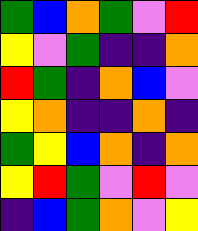[["green", "blue", "orange", "green", "violet", "red"], ["yellow", "violet", "green", "indigo", "indigo", "orange"], ["red", "green", "indigo", "orange", "blue", "violet"], ["yellow", "orange", "indigo", "indigo", "orange", "indigo"], ["green", "yellow", "blue", "orange", "indigo", "orange"], ["yellow", "red", "green", "violet", "red", "violet"], ["indigo", "blue", "green", "orange", "violet", "yellow"]]